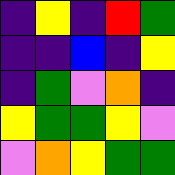[["indigo", "yellow", "indigo", "red", "green"], ["indigo", "indigo", "blue", "indigo", "yellow"], ["indigo", "green", "violet", "orange", "indigo"], ["yellow", "green", "green", "yellow", "violet"], ["violet", "orange", "yellow", "green", "green"]]